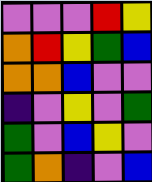[["violet", "violet", "violet", "red", "yellow"], ["orange", "red", "yellow", "green", "blue"], ["orange", "orange", "blue", "violet", "violet"], ["indigo", "violet", "yellow", "violet", "green"], ["green", "violet", "blue", "yellow", "violet"], ["green", "orange", "indigo", "violet", "blue"]]